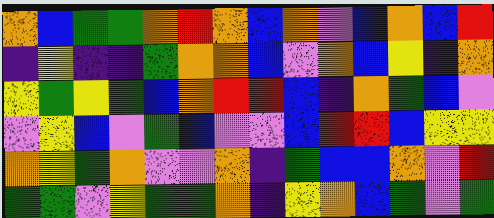[["orange", "blue", "green", "green", "orange", "red", "orange", "blue", "orange", "violet", "blue", "orange", "blue", "red"], ["indigo", "yellow", "indigo", "indigo", "green", "orange", "orange", "blue", "violet", "orange", "blue", "yellow", "indigo", "orange"], ["yellow", "green", "yellow", "green", "blue", "orange", "red", "red", "blue", "indigo", "orange", "green", "blue", "violet"], ["violet", "yellow", "blue", "violet", "green", "blue", "violet", "violet", "blue", "red", "red", "blue", "yellow", "yellow"], ["orange", "yellow", "green", "orange", "violet", "violet", "orange", "indigo", "green", "blue", "blue", "orange", "violet", "red"], ["green", "green", "violet", "yellow", "green", "green", "orange", "indigo", "yellow", "orange", "blue", "green", "violet", "green"]]